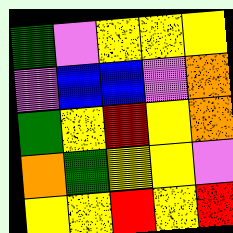[["green", "violet", "yellow", "yellow", "yellow"], ["violet", "blue", "blue", "violet", "orange"], ["green", "yellow", "red", "yellow", "orange"], ["orange", "green", "yellow", "yellow", "violet"], ["yellow", "yellow", "red", "yellow", "red"]]